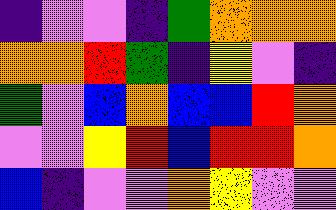[["indigo", "violet", "violet", "indigo", "green", "orange", "orange", "orange"], ["orange", "orange", "red", "green", "indigo", "yellow", "violet", "indigo"], ["green", "violet", "blue", "orange", "blue", "blue", "red", "orange"], ["violet", "violet", "yellow", "red", "blue", "red", "red", "orange"], ["blue", "indigo", "violet", "violet", "orange", "yellow", "violet", "violet"]]